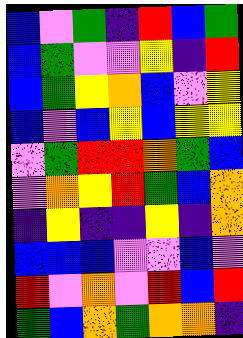[["blue", "violet", "green", "indigo", "red", "blue", "green"], ["blue", "green", "violet", "violet", "yellow", "indigo", "red"], ["blue", "green", "yellow", "orange", "blue", "violet", "yellow"], ["blue", "violet", "blue", "yellow", "blue", "yellow", "yellow"], ["violet", "green", "red", "red", "orange", "green", "blue"], ["violet", "orange", "yellow", "red", "green", "blue", "orange"], ["indigo", "yellow", "indigo", "indigo", "yellow", "indigo", "orange"], ["blue", "blue", "blue", "violet", "violet", "blue", "violet"], ["red", "violet", "orange", "violet", "red", "blue", "red"], ["green", "blue", "orange", "green", "orange", "orange", "indigo"]]